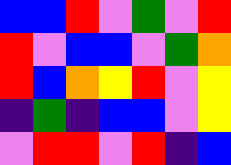[["blue", "blue", "red", "violet", "green", "violet", "red"], ["red", "violet", "blue", "blue", "violet", "green", "orange"], ["red", "blue", "orange", "yellow", "red", "violet", "yellow"], ["indigo", "green", "indigo", "blue", "blue", "violet", "yellow"], ["violet", "red", "red", "violet", "red", "indigo", "blue"]]